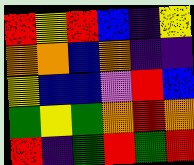[["red", "yellow", "red", "blue", "indigo", "yellow"], ["orange", "orange", "blue", "orange", "indigo", "indigo"], ["yellow", "blue", "blue", "violet", "red", "blue"], ["green", "yellow", "green", "orange", "red", "orange"], ["red", "indigo", "green", "red", "green", "red"]]